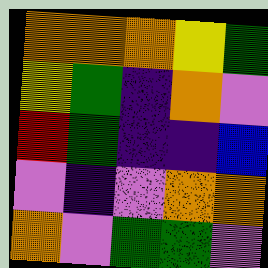[["orange", "orange", "orange", "yellow", "green"], ["yellow", "green", "indigo", "orange", "violet"], ["red", "green", "indigo", "indigo", "blue"], ["violet", "indigo", "violet", "orange", "orange"], ["orange", "violet", "green", "green", "violet"]]